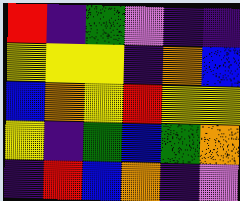[["red", "indigo", "green", "violet", "indigo", "indigo"], ["yellow", "yellow", "yellow", "indigo", "orange", "blue"], ["blue", "orange", "yellow", "red", "yellow", "yellow"], ["yellow", "indigo", "green", "blue", "green", "orange"], ["indigo", "red", "blue", "orange", "indigo", "violet"]]